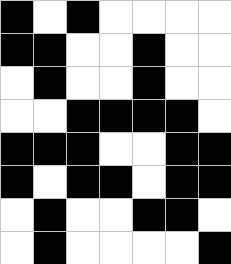[["black", "white", "black", "white", "white", "white", "white"], ["black", "black", "white", "white", "black", "white", "white"], ["white", "black", "white", "white", "black", "white", "white"], ["white", "white", "black", "black", "black", "black", "white"], ["black", "black", "black", "white", "white", "black", "black"], ["black", "white", "black", "black", "white", "black", "black"], ["white", "black", "white", "white", "black", "black", "white"], ["white", "black", "white", "white", "white", "white", "black"]]